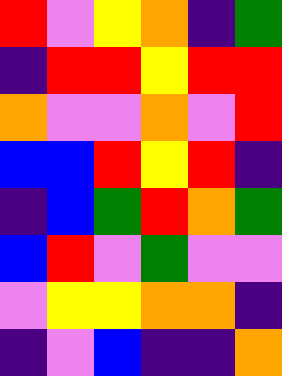[["red", "violet", "yellow", "orange", "indigo", "green"], ["indigo", "red", "red", "yellow", "red", "red"], ["orange", "violet", "violet", "orange", "violet", "red"], ["blue", "blue", "red", "yellow", "red", "indigo"], ["indigo", "blue", "green", "red", "orange", "green"], ["blue", "red", "violet", "green", "violet", "violet"], ["violet", "yellow", "yellow", "orange", "orange", "indigo"], ["indigo", "violet", "blue", "indigo", "indigo", "orange"]]